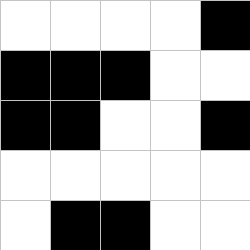[["white", "white", "white", "white", "black"], ["black", "black", "black", "white", "white"], ["black", "black", "white", "white", "black"], ["white", "white", "white", "white", "white"], ["white", "black", "black", "white", "white"]]